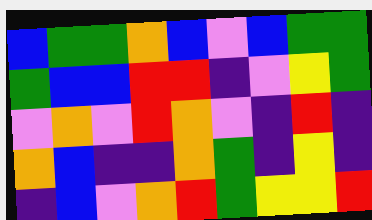[["blue", "green", "green", "orange", "blue", "violet", "blue", "green", "green"], ["green", "blue", "blue", "red", "red", "indigo", "violet", "yellow", "green"], ["violet", "orange", "violet", "red", "orange", "violet", "indigo", "red", "indigo"], ["orange", "blue", "indigo", "indigo", "orange", "green", "indigo", "yellow", "indigo"], ["indigo", "blue", "violet", "orange", "red", "green", "yellow", "yellow", "red"]]